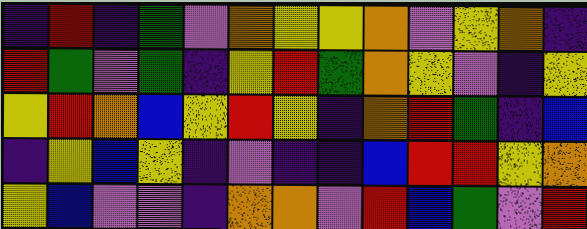[["indigo", "red", "indigo", "green", "violet", "orange", "yellow", "yellow", "orange", "violet", "yellow", "orange", "indigo"], ["red", "green", "violet", "green", "indigo", "yellow", "red", "green", "orange", "yellow", "violet", "indigo", "yellow"], ["yellow", "red", "orange", "blue", "yellow", "red", "yellow", "indigo", "orange", "red", "green", "indigo", "blue"], ["indigo", "yellow", "blue", "yellow", "indigo", "violet", "indigo", "indigo", "blue", "red", "red", "yellow", "orange"], ["yellow", "blue", "violet", "violet", "indigo", "orange", "orange", "violet", "red", "blue", "green", "violet", "red"]]